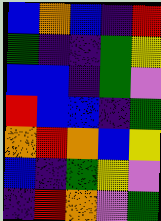[["blue", "orange", "blue", "indigo", "red"], ["green", "indigo", "indigo", "green", "yellow"], ["blue", "blue", "indigo", "green", "violet"], ["red", "blue", "blue", "indigo", "green"], ["orange", "red", "orange", "blue", "yellow"], ["blue", "indigo", "green", "yellow", "violet"], ["indigo", "red", "orange", "violet", "green"]]